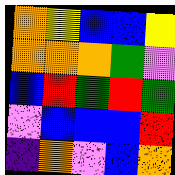[["orange", "yellow", "blue", "blue", "yellow"], ["orange", "orange", "orange", "green", "violet"], ["blue", "red", "green", "red", "green"], ["violet", "blue", "blue", "blue", "red"], ["indigo", "orange", "violet", "blue", "orange"]]